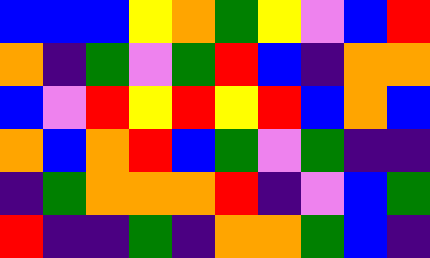[["blue", "blue", "blue", "yellow", "orange", "green", "yellow", "violet", "blue", "red"], ["orange", "indigo", "green", "violet", "green", "red", "blue", "indigo", "orange", "orange"], ["blue", "violet", "red", "yellow", "red", "yellow", "red", "blue", "orange", "blue"], ["orange", "blue", "orange", "red", "blue", "green", "violet", "green", "indigo", "indigo"], ["indigo", "green", "orange", "orange", "orange", "red", "indigo", "violet", "blue", "green"], ["red", "indigo", "indigo", "green", "indigo", "orange", "orange", "green", "blue", "indigo"]]